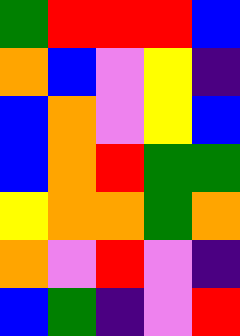[["green", "red", "red", "red", "blue"], ["orange", "blue", "violet", "yellow", "indigo"], ["blue", "orange", "violet", "yellow", "blue"], ["blue", "orange", "red", "green", "green"], ["yellow", "orange", "orange", "green", "orange"], ["orange", "violet", "red", "violet", "indigo"], ["blue", "green", "indigo", "violet", "red"]]